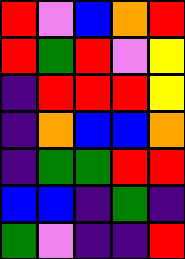[["red", "violet", "blue", "orange", "red"], ["red", "green", "red", "violet", "yellow"], ["indigo", "red", "red", "red", "yellow"], ["indigo", "orange", "blue", "blue", "orange"], ["indigo", "green", "green", "red", "red"], ["blue", "blue", "indigo", "green", "indigo"], ["green", "violet", "indigo", "indigo", "red"]]